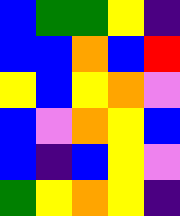[["blue", "green", "green", "yellow", "indigo"], ["blue", "blue", "orange", "blue", "red"], ["yellow", "blue", "yellow", "orange", "violet"], ["blue", "violet", "orange", "yellow", "blue"], ["blue", "indigo", "blue", "yellow", "violet"], ["green", "yellow", "orange", "yellow", "indigo"]]